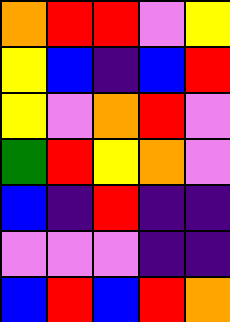[["orange", "red", "red", "violet", "yellow"], ["yellow", "blue", "indigo", "blue", "red"], ["yellow", "violet", "orange", "red", "violet"], ["green", "red", "yellow", "orange", "violet"], ["blue", "indigo", "red", "indigo", "indigo"], ["violet", "violet", "violet", "indigo", "indigo"], ["blue", "red", "blue", "red", "orange"]]